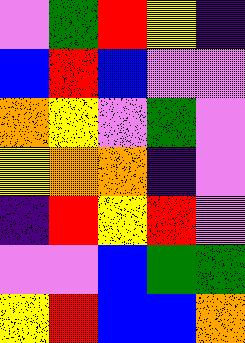[["violet", "green", "red", "yellow", "indigo"], ["blue", "red", "blue", "violet", "violet"], ["orange", "yellow", "violet", "green", "violet"], ["yellow", "orange", "orange", "indigo", "violet"], ["indigo", "red", "yellow", "red", "violet"], ["violet", "violet", "blue", "green", "green"], ["yellow", "red", "blue", "blue", "orange"]]